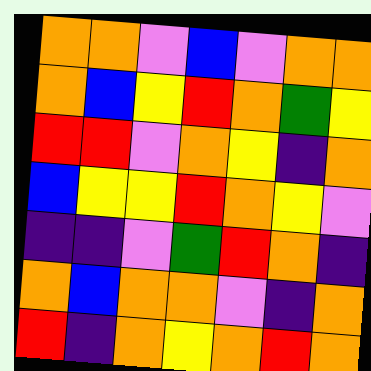[["orange", "orange", "violet", "blue", "violet", "orange", "orange"], ["orange", "blue", "yellow", "red", "orange", "green", "yellow"], ["red", "red", "violet", "orange", "yellow", "indigo", "orange"], ["blue", "yellow", "yellow", "red", "orange", "yellow", "violet"], ["indigo", "indigo", "violet", "green", "red", "orange", "indigo"], ["orange", "blue", "orange", "orange", "violet", "indigo", "orange"], ["red", "indigo", "orange", "yellow", "orange", "red", "orange"]]